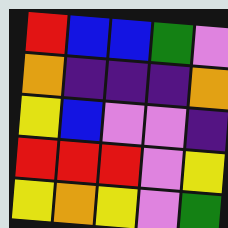[["red", "blue", "blue", "green", "violet"], ["orange", "indigo", "indigo", "indigo", "orange"], ["yellow", "blue", "violet", "violet", "indigo"], ["red", "red", "red", "violet", "yellow"], ["yellow", "orange", "yellow", "violet", "green"]]